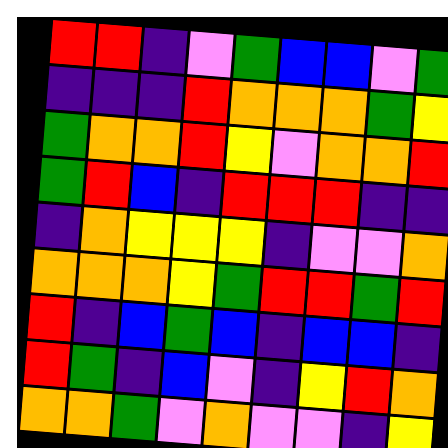[["red", "red", "indigo", "violet", "green", "blue", "blue", "violet", "green"], ["indigo", "indigo", "indigo", "red", "orange", "orange", "orange", "green", "yellow"], ["green", "orange", "orange", "red", "yellow", "violet", "orange", "orange", "red"], ["green", "red", "blue", "indigo", "red", "red", "red", "indigo", "indigo"], ["indigo", "orange", "yellow", "yellow", "yellow", "indigo", "violet", "violet", "orange"], ["orange", "orange", "orange", "yellow", "green", "red", "red", "green", "red"], ["red", "indigo", "blue", "green", "blue", "indigo", "blue", "blue", "indigo"], ["red", "green", "indigo", "blue", "violet", "indigo", "yellow", "red", "orange"], ["orange", "orange", "green", "violet", "orange", "violet", "violet", "indigo", "yellow"]]